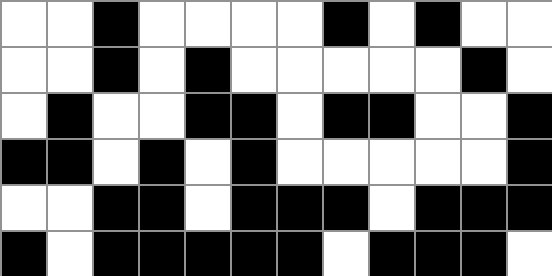[["white", "white", "black", "white", "white", "white", "white", "black", "white", "black", "white", "white"], ["white", "white", "black", "white", "black", "white", "white", "white", "white", "white", "black", "white"], ["white", "black", "white", "white", "black", "black", "white", "black", "black", "white", "white", "black"], ["black", "black", "white", "black", "white", "black", "white", "white", "white", "white", "white", "black"], ["white", "white", "black", "black", "white", "black", "black", "black", "white", "black", "black", "black"], ["black", "white", "black", "black", "black", "black", "black", "white", "black", "black", "black", "white"]]